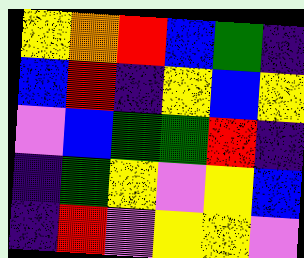[["yellow", "orange", "red", "blue", "green", "indigo"], ["blue", "red", "indigo", "yellow", "blue", "yellow"], ["violet", "blue", "green", "green", "red", "indigo"], ["indigo", "green", "yellow", "violet", "yellow", "blue"], ["indigo", "red", "violet", "yellow", "yellow", "violet"]]